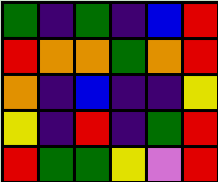[["green", "indigo", "green", "indigo", "blue", "red"], ["red", "orange", "orange", "green", "orange", "red"], ["orange", "indigo", "blue", "indigo", "indigo", "yellow"], ["yellow", "indigo", "red", "indigo", "green", "red"], ["red", "green", "green", "yellow", "violet", "red"]]